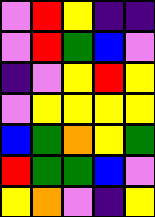[["violet", "red", "yellow", "indigo", "indigo"], ["violet", "red", "green", "blue", "violet"], ["indigo", "violet", "yellow", "red", "yellow"], ["violet", "yellow", "yellow", "yellow", "yellow"], ["blue", "green", "orange", "yellow", "green"], ["red", "green", "green", "blue", "violet"], ["yellow", "orange", "violet", "indigo", "yellow"]]